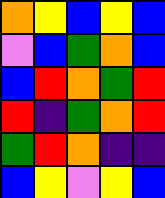[["orange", "yellow", "blue", "yellow", "blue"], ["violet", "blue", "green", "orange", "blue"], ["blue", "red", "orange", "green", "red"], ["red", "indigo", "green", "orange", "red"], ["green", "red", "orange", "indigo", "indigo"], ["blue", "yellow", "violet", "yellow", "blue"]]